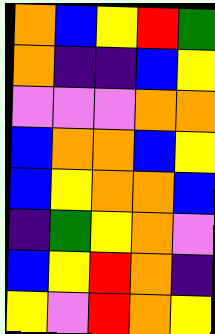[["orange", "blue", "yellow", "red", "green"], ["orange", "indigo", "indigo", "blue", "yellow"], ["violet", "violet", "violet", "orange", "orange"], ["blue", "orange", "orange", "blue", "yellow"], ["blue", "yellow", "orange", "orange", "blue"], ["indigo", "green", "yellow", "orange", "violet"], ["blue", "yellow", "red", "orange", "indigo"], ["yellow", "violet", "red", "orange", "yellow"]]